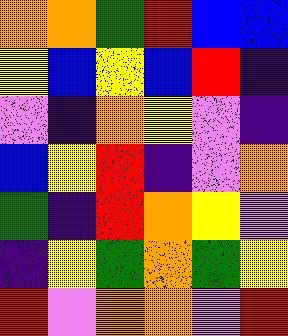[["orange", "orange", "green", "red", "blue", "blue"], ["yellow", "blue", "yellow", "blue", "red", "indigo"], ["violet", "indigo", "orange", "yellow", "violet", "indigo"], ["blue", "yellow", "red", "indigo", "violet", "orange"], ["green", "indigo", "red", "orange", "yellow", "violet"], ["indigo", "yellow", "green", "orange", "green", "yellow"], ["red", "violet", "orange", "orange", "violet", "red"]]